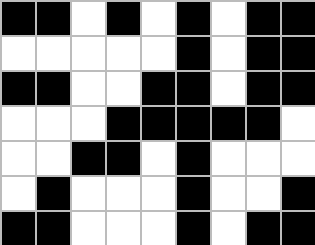[["black", "black", "white", "black", "white", "black", "white", "black", "black"], ["white", "white", "white", "white", "white", "black", "white", "black", "black"], ["black", "black", "white", "white", "black", "black", "white", "black", "black"], ["white", "white", "white", "black", "black", "black", "black", "black", "white"], ["white", "white", "black", "black", "white", "black", "white", "white", "white"], ["white", "black", "white", "white", "white", "black", "white", "white", "black"], ["black", "black", "white", "white", "white", "black", "white", "black", "black"]]